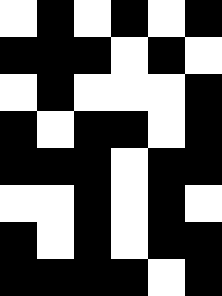[["white", "black", "white", "black", "white", "black"], ["black", "black", "black", "white", "black", "white"], ["white", "black", "white", "white", "white", "black"], ["black", "white", "black", "black", "white", "black"], ["black", "black", "black", "white", "black", "black"], ["white", "white", "black", "white", "black", "white"], ["black", "white", "black", "white", "black", "black"], ["black", "black", "black", "black", "white", "black"]]